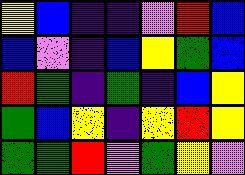[["yellow", "blue", "indigo", "indigo", "violet", "red", "blue"], ["blue", "violet", "indigo", "blue", "yellow", "green", "blue"], ["red", "green", "indigo", "green", "indigo", "blue", "yellow"], ["green", "blue", "yellow", "indigo", "yellow", "red", "yellow"], ["green", "green", "red", "violet", "green", "yellow", "violet"]]